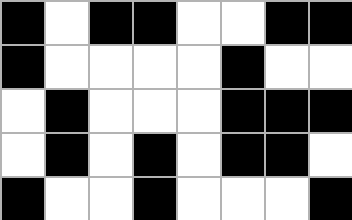[["black", "white", "black", "black", "white", "white", "black", "black"], ["black", "white", "white", "white", "white", "black", "white", "white"], ["white", "black", "white", "white", "white", "black", "black", "black"], ["white", "black", "white", "black", "white", "black", "black", "white"], ["black", "white", "white", "black", "white", "white", "white", "black"]]